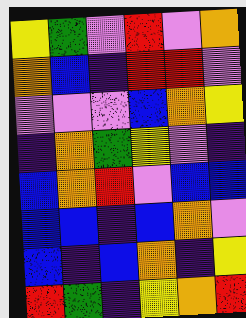[["yellow", "green", "violet", "red", "violet", "orange"], ["orange", "blue", "indigo", "red", "red", "violet"], ["violet", "violet", "violet", "blue", "orange", "yellow"], ["indigo", "orange", "green", "yellow", "violet", "indigo"], ["blue", "orange", "red", "violet", "blue", "blue"], ["blue", "blue", "indigo", "blue", "orange", "violet"], ["blue", "indigo", "blue", "orange", "indigo", "yellow"], ["red", "green", "indigo", "yellow", "orange", "red"]]